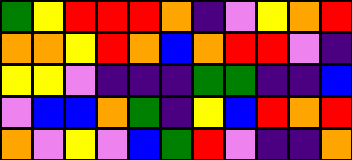[["green", "yellow", "red", "red", "red", "orange", "indigo", "violet", "yellow", "orange", "red"], ["orange", "orange", "yellow", "red", "orange", "blue", "orange", "red", "red", "violet", "indigo"], ["yellow", "yellow", "violet", "indigo", "indigo", "indigo", "green", "green", "indigo", "indigo", "blue"], ["violet", "blue", "blue", "orange", "green", "indigo", "yellow", "blue", "red", "orange", "red"], ["orange", "violet", "yellow", "violet", "blue", "green", "red", "violet", "indigo", "indigo", "orange"]]